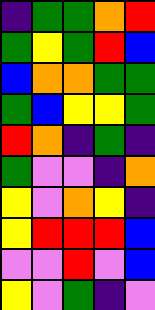[["indigo", "green", "green", "orange", "red"], ["green", "yellow", "green", "red", "blue"], ["blue", "orange", "orange", "green", "green"], ["green", "blue", "yellow", "yellow", "green"], ["red", "orange", "indigo", "green", "indigo"], ["green", "violet", "violet", "indigo", "orange"], ["yellow", "violet", "orange", "yellow", "indigo"], ["yellow", "red", "red", "red", "blue"], ["violet", "violet", "red", "violet", "blue"], ["yellow", "violet", "green", "indigo", "violet"]]